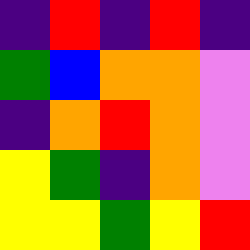[["indigo", "red", "indigo", "red", "indigo"], ["green", "blue", "orange", "orange", "violet"], ["indigo", "orange", "red", "orange", "violet"], ["yellow", "green", "indigo", "orange", "violet"], ["yellow", "yellow", "green", "yellow", "red"]]